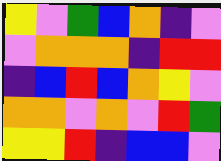[["yellow", "violet", "green", "blue", "orange", "indigo", "violet"], ["violet", "orange", "orange", "orange", "indigo", "red", "red"], ["indigo", "blue", "red", "blue", "orange", "yellow", "violet"], ["orange", "orange", "violet", "orange", "violet", "red", "green"], ["yellow", "yellow", "red", "indigo", "blue", "blue", "violet"]]